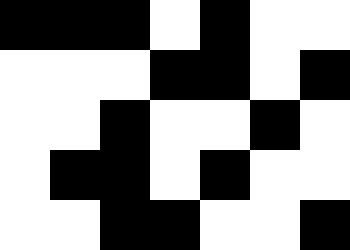[["black", "black", "black", "white", "black", "white", "white"], ["white", "white", "white", "black", "black", "white", "black"], ["white", "white", "black", "white", "white", "black", "white"], ["white", "black", "black", "white", "black", "white", "white"], ["white", "white", "black", "black", "white", "white", "black"]]